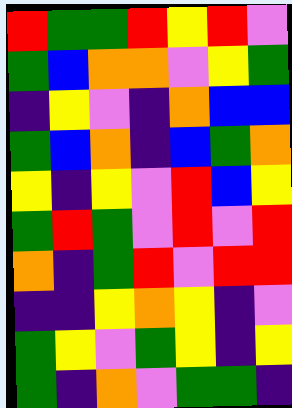[["red", "green", "green", "red", "yellow", "red", "violet"], ["green", "blue", "orange", "orange", "violet", "yellow", "green"], ["indigo", "yellow", "violet", "indigo", "orange", "blue", "blue"], ["green", "blue", "orange", "indigo", "blue", "green", "orange"], ["yellow", "indigo", "yellow", "violet", "red", "blue", "yellow"], ["green", "red", "green", "violet", "red", "violet", "red"], ["orange", "indigo", "green", "red", "violet", "red", "red"], ["indigo", "indigo", "yellow", "orange", "yellow", "indigo", "violet"], ["green", "yellow", "violet", "green", "yellow", "indigo", "yellow"], ["green", "indigo", "orange", "violet", "green", "green", "indigo"]]